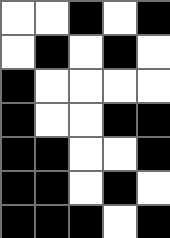[["white", "white", "black", "white", "black"], ["white", "black", "white", "black", "white"], ["black", "white", "white", "white", "white"], ["black", "white", "white", "black", "black"], ["black", "black", "white", "white", "black"], ["black", "black", "white", "black", "white"], ["black", "black", "black", "white", "black"]]